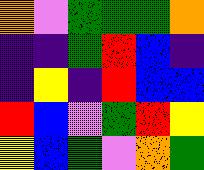[["orange", "violet", "green", "green", "green", "orange"], ["indigo", "indigo", "green", "red", "blue", "indigo"], ["indigo", "yellow", "indigo", "red", "blue", "blue"], ["red", "blue", "violet", "green", "red", "yellow"], ["yellow", "blue", "green", "violet", "orange", "green"]]